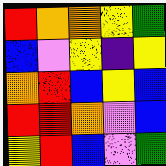[["red", "orange", "orange", "yellow", "green"], ["blue", "violet", "yellow", "indigo", "yellow"], ["orange", "red", "blue", "yellow", "blue"], ["red", "red", "orange", "violet", "blue"], ["yellow", "red", "blue", "violet", "green"]]